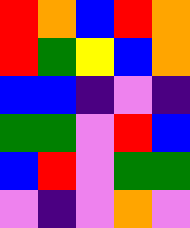[["red", "orange", "blue", "red", "orange"], ["red", "green", "yellow", "blue", "orange"], ["blue", "blue", "indigo", "violet", "indigo"], ["green", "green", "violet", "red", "blue"], ["blue", "red", "violet", "green", "green"], ["violet", "indigo", "violet", "orange", "violet"]]